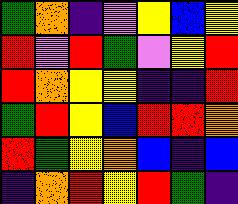[["green", "orange", "indigo", "violet", "yellow", "blue", "yellow"], ["red", "violet", "red", "green", "violet", "yellow", "red"], ["red", "orange", "yellow", "yellow", "indigo", "indigo", "red"], ["green", "red", "yellow", "blue", "red", "red", "orange"], ["red", "green", "yellow", "orange", "blue", "indigo", "blue"], ["indigo", "orange", "red", "yellow", "red", "green", "indigo"]]